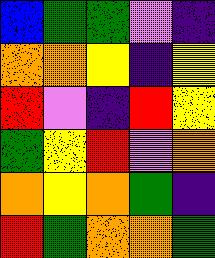[["blue", "green", "green", "violet", "indigo"], ["orange", "orange", "yellow", "indigo", "yellow"], ["red", "violet", "indigo", "red", "yellow"], ["green", "yellow", "red", "violet", "orange"], ["orange", "yellow", "orange", "green", "indigo"], ["red", "green", "orange", "orange", "green"]]